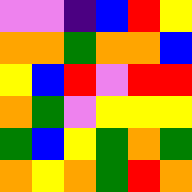[["violet", "violet", "indigo", "blue", "red", "yellow"], ["orange", "orange", "green", "orange", "orange", "blue"], ["yellow", "blue", "red", "violet", "red", "red"], ["orange", "green", "violet", "yellow", "yellow", "yellow"], ["green", "blue", "yellow", "green", "orange", "green"], ["orange", "yellow", "orange", "green", "red", "orange"]]